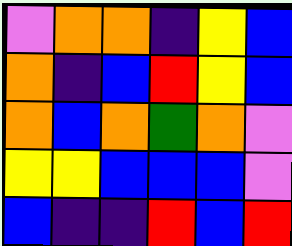[["violet", "orange", "orange", "indigo", "yellow", "blue"], ["orange", "indigo", "blue", "red", "yellow", "blue"], ["orange", "blue", "orange", "green", "orange", "violet"], ["yellow", "yellow", "blue", "blue", "blue", "violet"], ["blue", "indigo", "indigo", "red", "blue", "red"]]